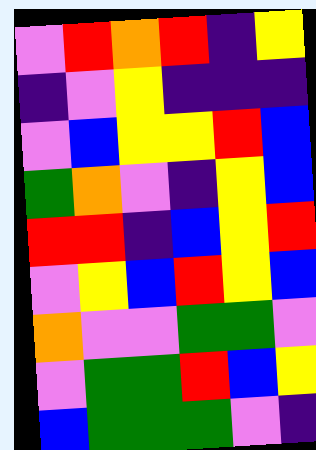[["violet", "red", "orange", "red", "indigo", "yellow"], ["indigo", "violet", "yellow", "indigo", "indigo", "indigo"], ["violet", "blue", "yellow", "yellow", "red", "blue"], ["green", "orange", "violet", "indigo", "yellow", "blue"], ["red", "red", "indigo", "blue", "yellow", "red"], ["violet", "yellow", "blue", "red", "yellow", "blue"], ["orange", "violet", "violet", "green", "green", "violet"], ["violet", "green", "green", "red", "blue", "yellow"], ["blue", "green", "green", "green", "violet", "indigo"]]